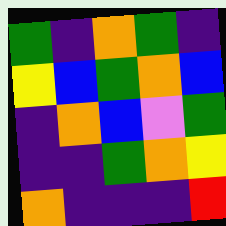[["green", "indigo", "orange", "green", "indigo"], ["yellow", "blue", "green", "orange", "blue"], ["indigo", "orange", "blue", "violet", "green"], ["indigo", "indigo", "green", "orange", "yellow"], ["orange", "indigo", "indigo", "indigo", "red"]]